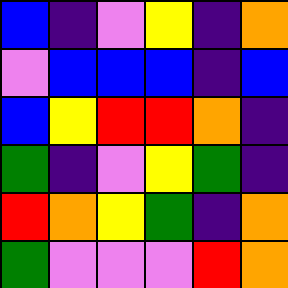[["blue", "indigo", "violet", "yellow", "indigo", "orange"], ["violet", "blue", "blue", "blue", "indigo", "blue"], ["blue", "yellow", "red", "red", "orange", "indigo"], ["green", "indigo", "violet", "yellow", "green", "indigo"], ["red", "orange", "yellow", "green", "indigo", "orange"], ["green", "violet", "violet", "violet", "red", "orange"]]